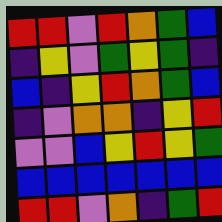[["red", "red", "violet", "red", "orange", "green", "blue"], ["indigo", "yellow", "violet", "green", "yellow", "green", "indigo"], ["blue", "indigo", "yellow", "red", "orange", "green", "blue"], ["indigo", "violet", "orange", "orange", "indigo", "yellow", "red"], ["violet", "violet", "blue", "yellow", "red", "yellow", "green"], ["blue", "blue", "blue", "blue", "blue", "blue", "blue"], ["red", "red", "violet", "orange", "indigo", "green", "red"]]